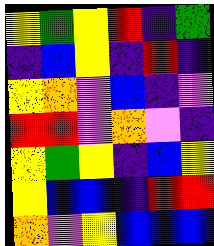[["yellow", "green", "yellow", "red", "indigo", "green"], ["indigo", "blue", "yellow", "indigo", "red", "indigo"], ["yellow", "orange", "violet", "blue", "indigo", "violet"], ["red", "red", "violet", "orange", "violet", "indigo"], ["yellow", "green", "yellow", "indigo", "blue", "yellow"], ["yellow", "blue", "blue", "indigo", "red", "red"], ["orange", "violet", "yellow", "blue", "blue", "blue"]]